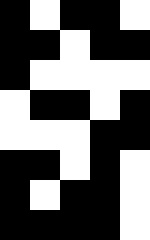[["black", "white", "black", "black", "white"], ["black", "black", "white", "black", "black"], ["black", "white", "white", "white", "white"], ["white", "black", "black", "white", "black"], ["white", "white", "white", "black", "black"], ["black", "black", "white", "black", "white"], ["black", "white", "black", "black", "white"], ["black", "black", "black", "black", "white"]]